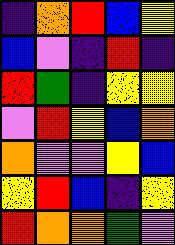[["indigo", "orange", "red", "blue", "yellow"], ["blue", "violet", "indigo", "red", "indigo"], ["red", "green", "indigo", "yellow", "yellow"], ["violet", "red", "yellow", "blue", "orange"], ["orange", "violet", "violet", "yellow", "blue"], ["yellow", "red", "blue", "indigo", "yellow"], ["red", "orange", "orange", "green", "violet"]]